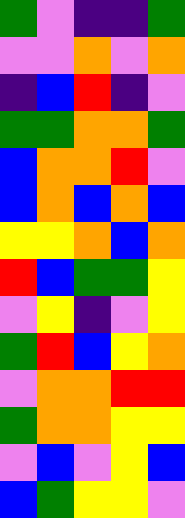[["green", "violet", "indigo", "indigo", "green"], ["violet", "violet", "orange", "violet", "orange"], ["indigo", "blue", "red", "indigo", "violet"], ["green", "green", "orange", "orange", "green"], ["blue", "orange", "orange", "red", "violet"], ["blue", "orange", "blue", "orange", "blue"], ["yellow", "yellow", "orange", "blue", "orange"], ["red", "blue", "green", "green", "yellow"], ["violet", "yellow", "indigo", "violet", "yellow"], ["green", "red", "blue", "yellow", "orange"], ["violet", "orange", "orange", "red", "red"], ["green", "orange", "orange", "yellow", "yellow"], ["violet", "blue", "violet", "yellow", "blue"], ["blue", "green", "yellow", "yellow", "violet"]]